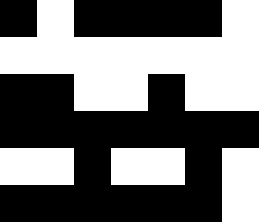[["black", "white", "black", "black", "black", "black", "white"], ["white", "white", "white", "white", "white", "white", "white"], ["black", "black", "white", "white", "black", "white", "white"], ["black", "black", "black", "black", "black", "black", "black"], ["white", "white", "black", "white", "white", "black", "white"], ["black", "black", "black", "black", "black", "black", "white"]]